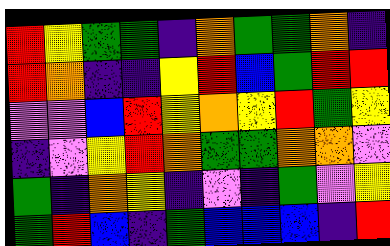[["red", "yellow", "green", "green", "indigo", "orange", "green", "green", "orange", "indigo"], ["red", "orange", "indigo", "indigo", "yellow", "red", "blue", "green", "red", "red"], ["violet", "violet", "blue", "red", "yellow", "orange", "yellow", "red", "green", "yellow"], ["indigo", "violet", "yellow", "red", "orange", "green", "green", "orange", "orange", "violet"], ["green", "indigo", "orange", "yellow", "indigo", "violet", "indigo", "green", "violet", "yellow"], ["green", "red", "blue", "indigo", "green", "blue", "blue", "blue", "indigo", "red"]]